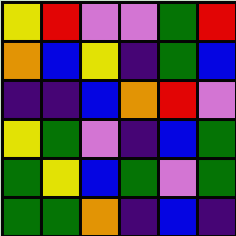[["yellow", "red", "violet", "violet", "green", "red"], ["orange", "blue", "yellow", "indigo", "green", "blue"], ["indigo", "indigo", "blue", "orange", "red", "violet"], ["yellow", "green", "violet", "indigo", "blue", "green"], ["green", "yellow", "blue", "green", "violet", "green"], ["green", "green", "orange", "indigo", "blue", "indigo"]]